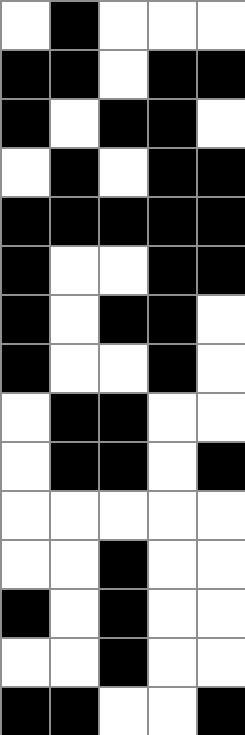[["white", "black", "white", "white", "white"], ["black", "black", "white", "black", "black"], ["black", "white", "black", "black", "white"], ["white", "black", "white", "black", "black"], ["black", "black", "black", "black", "black"], ["black", "white", "white", "black", "black"], ["black", "white", "black", "black", "white"], ["black", "white", "white", "black", "white"], ["white", "black", "black", "white", "white"], ["white", "black", "black", "white", "black"], ["white", "white", "white", "white", "white"], ["white", "white", "black", "white", "white"], ["black", "white", "black", "white", "white"], ["white", "white", "black", "white", "white"], ["black", "black", "white", "white", "black"]]